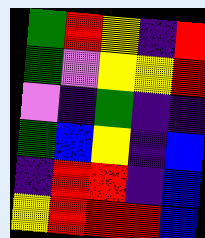[["green", "red", "yellow", "indigo", "red"], ["green", "violet", "yellow", "yellow", "red"], ["violet", "indigo", "green", "indigo", "indigo"], ["green", "blue", "yellow", "indigo", "blue"], ["indigo", "red", "red", "indigo", "blue"], ["yellow", "red", "red", "red", "blue"]]